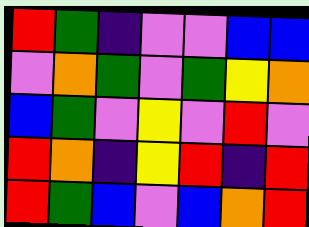[["red", "green", "indigo", "violet", "violet", "blue", "blue"], ["violet", "orange", "green", "violet", "green", "yellow", "orange"], ["blue", "green", "violet", "yellow", "violet", "red", "violet"], ["red", "orange", "indigo", "yellow", "red", "indigo", "red"], ["red", "green", "blue", "violet", "blue", "orange", "red"]]